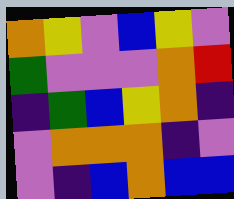[["orange", "yellow", "violet", "blue", "yellow", "violet"], ["green", "violet", "violet", "violet", "orange", "red"], ["indigo", "green", "blue", "yellow", "orange", "indigo"], ["violet", "orange", "orange", "orange", "indigo", "violet"], ["violet", "indigo", "blue", "orange", "blue", "blue"]]